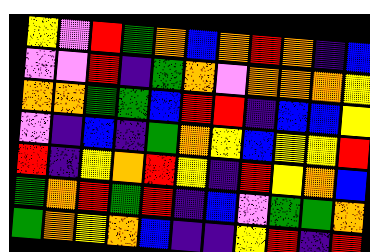[["yellow", "violet", "red", "green", "orange", "blue", "orange", "red", "orange", "indigo", "blue"], ["violet", "violet", "red", "indigo", "green", "orange", "violet", "orange", "orange", "orange", "yellow"], ["orange", "orange", "green", "green", "blue", "red", "red", "indigo", "blue", "blue", "yellow"], ["violet", "indigo", "blue", "indigo", "green", "orange", "yellow", "blue", "yellow", "yellow", "red"], ["red", "indigo", "yellow", "orange", "red", "yellow", "indigo", "red", "yellow", "orange", "blue"], ["green", "orange", "red", "green", "red", "indigo", "blue", "violet", "green", "green", "orange"], ["green", "orange", "yellow", "orange", "blue", "indigo", "indigo", "yellow", "red", "indigo", "red"]]